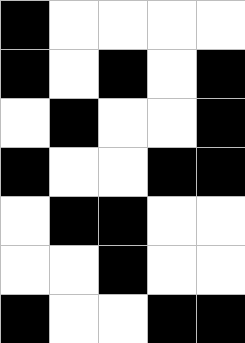[["black", "white", "white", "white", "white"], ["black", "white", "black", "white", "black"], ["white", "black", "white", "white", "black"], ["black", "white", "white", "black", "black"], ["white", "black", "black", "white", "white"], ["white", "white", "black", "white", "white"], ["black", "white", "white", "black", "black"]]